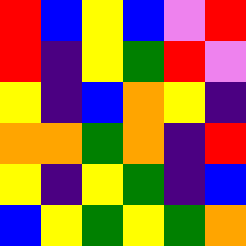[["red", "blue", "yellow", "blue", "violet", "red"], ["red", "indigo", "yellow", "green", "red", "violet"], ["yellow", "indigo", "blue", "orange", "yellow", "indigo"], ["orange", "orange", "green", "orange", "indigo", "red"], ["yellow", "indigo", "yellow", "green", "indigo", "blue"], ["blue", "yellow", "green", "yellow", "green", "orange"]]